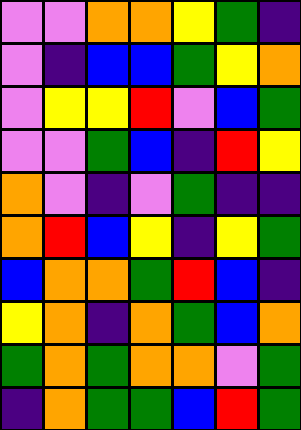[["violet", "violet", "orange", "orange", "yellow", "green", "indigo"], ["violet", "indigo", "blue", "blue", "green", "yellow", "orange"], ["violet", "yellow", "yellow", "red", "violet", "blue", "green"], ["violet", "violet", "green", "blue", "indigo", "red", "yellow"], ["orange", "violet", "indigo", "violet", "green", "indigo", "indigo"], ["orange", "red", "blue", "yellow", "indigo", "yellow", "green"], ["blue", "orange", "orange", "green", "red", "blue", "indigo"], ["yellow", "orange", "indigo", "orange", "green", "blue", "orange"], ["green", "orange", "green", "orange", "orange", "violet", "green"], ["indigo", "orange", "green", "green", "blue", "red", "green"]]